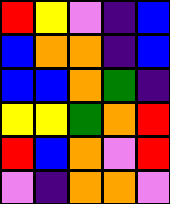[["red", "yellow", "violet", "indigo", "blue"], ["blue", "orange", "orange", "indigo", "blue"], ["blue", "blue", "orange", "green", "indigo"], ["yellow", "yellow", "green", "orange", "red"], ["red", "blue", "orange", "violet", "red"], ["violet", "indigo", "orange", "orange", "violet"]]